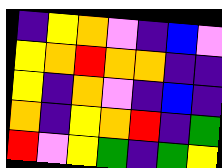[["indigo", "yellow", "orange", "violet", "indigo", "blue", "violet"], ["yellow", "orange", "red", "orange", "orange", "indigo", "indigo"], ["yellow", "indigo", "orange", "violet", "indigo", "blue", "indigo"], ["orange", "indigo", "yellow", "orange", "red", "indigo", "green"], ["red", "violet", "yellow", "green", "indigo", "green", "yellow"]]